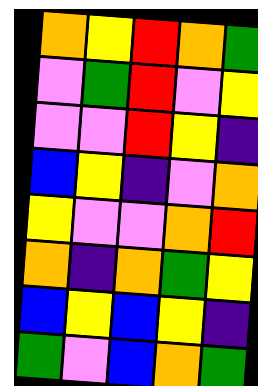[["orange", "yellow", "red", "orange", "green"], ["violet", "green", "red", "violet", "yellow"], ["violet", "violet", "red", "yellow", "indigo"], ["blue", "yellow", "indigo", "violet", "orange"], ["yellow", "violet", "violet", "orange", "red"], ["orange", "indigo", "orange", "green", "yellow"], ["blue", "yellow", "blue", "yellow", "indigo"], ["green", "violet", "blue", "orange", "green"]]